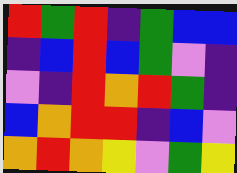[["red", "green", "red", "indigo", "green", "blue", "blue"], ["indigo", "blue", "red", "blue", "green", "violet", "indigo"], ["violet", "indigo", "red", "orange", "red", "green", "indigo"], ["blue", "orange", "red", "red", "indigo", "blue", "violet"], ["orange", "red", "orange", "yellow", "violet", "green", "yellow"]]